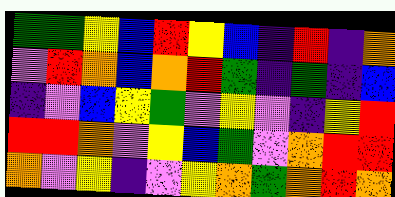[["green", "green", "yellow", "blue", "red", "yellow", "blue", "indigo", "red", "indigo", "orange"], ["violet", "red", "orange", "blue", "orange", "red", "green", "indigo", "green", "indigo", "blue"], ["indigo", "violet", "blue", "yellow", "green", "violet", "yellow", "violet", "indigo", "yellow", "red"], ["red", "red", "orange", "violet", "yellow", "blue", "green", "violet", "orange", "red", "red"], ["orange", "violet", "yellow", "indigo", "violet", "yellow", "orange", "green", "orange", "red", "orange"]]